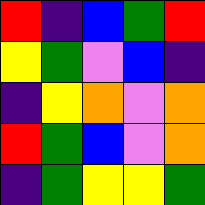[["red", "indigo", "blue", "green", "red"], ["yellow", "green", "violet", "blue", "indigo"], ["indigo", "yellow", "orange", "violet", "orange"], ["red", "green", "blue", "violet", "orange"], ["indigo", "green", "yellow", "yellow", "green"]]